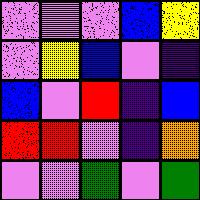[["violet", "violet", "violet", "blue", "yellow"], ["violet", "yellow", "blue", "violet", "indigo"], ["blue", "violet", "red", "indigo", "blue"], ["red", "red", "violet", "indigo", "orange"], ["violet", "violet", "green", "violet", "green"]]